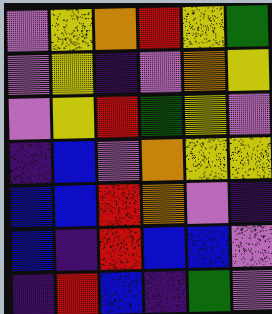[["violet", "yellow", "orange", "red", "yellow", "green"], ["violet", "yellow", "indigo", "violet", "orange", "yellow"], ["violet", "yellow", "red", "green", "yellow", "violet"], ["indigo", "blue", "violet", "orange", "yellow", "yellow"], ["blue", "blue", "red", "orange", "violet", "indigo"], ["blue", "indigo", "red", "blue", "blue", "violet"], ["indigo", "red", "blue", "indigo", "green", "violet"]]